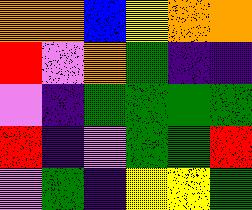[["orange", "orange", "blue", "yellow", "orange", "orange"], ["red", "violet", "orange", "green", "indigo", "indigo"], ["violet", "indigo", "green", "green", "green", "green"], ["red", "indigo", "violet", "green", "green", "red"], ["violet", "green", "indigo", "yellow", "yellow", "green"]]